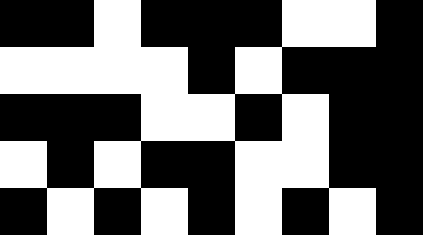[["black", "black", "white", "black", "black", "black", "white", "white", "black"], ["white", "white", "white", "white", "black", "white", "black", "black", "black"], ["black", "black", "black", "white", "white", "black", "white", "black", "black"], ["white", "black", "white", "black", "black", "white", "white", "black", "black"], ["black", "white", "black", "white", "black", "white", "black", "white", "black"]]